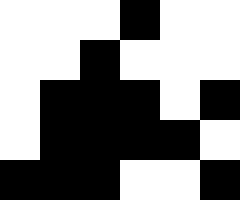[["white", "white", "white", "black", "white", "white"], ["white", "white", "black", "white", "white", "white"], ["white", "black", "black", "black", "white", "black"], ["white", "black", "black", "black", "black", "white"], ["black", "black", "black", "white", "white", "black"]]